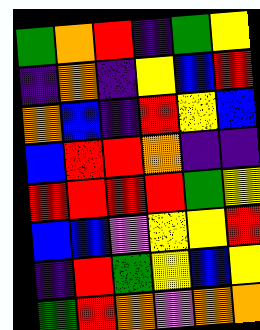[["green", "orange", "red", "indigo", "green", "yellow"], ["indigo", "orange", "indigo", "yellow", "blue", "red"], ["orange", "blue", "indigo", "red", "yellow", "blue"], ["blue", "red", "red", "orange", "indigo", "indigo"], ["red", "red", "red", "red", "green", "yellow"], ["blue", "blue", "violet", "yellow", "yellow", "red"], ["indigo", "red", "green", "yellow", "blue", "yellow"], ["green", "red", "orange", "violet", "orange", "orange"]]